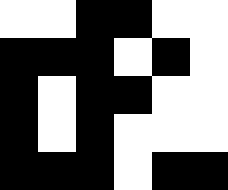[["white", "white", "black", "black", "white", "white"], ["black", "black", "black", "white", "black", "white"], ["black", "white", "black", "black", "white", "white"], ["black", "white", "black", "white", "white", "white"], ["black", "black", "black", "white", "black", "black"]]